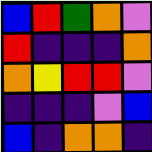[["blue", "red", "green", "orange", "violet"], ["red", "indigo", "indigo", "indigo", "orange"], ["orange", "yellow", "red", "red", "violet"], ["indigo", "indigo", "indigo", "violet", "blue"], ["blue", "indigo", "orange", "orange", "indigo"]]